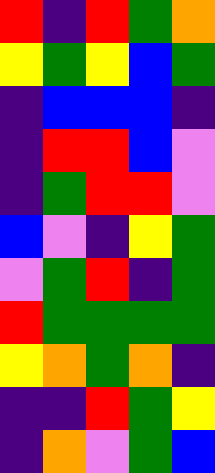[["red", "indigo", "red", "green", "orange"], ["yellow", "green", "yellow", "blue", "green"], ["indigo", "blue", "blue", "blue", "indigo"], ["indigo", "red", "red", "blue", "violet"], ["indigo", "green", "red", "red", "violet"], ["blue", "violet", "indigo", "yellow", "green"], ["violet", "green", "red", "indigo", "green"], ["red", "green", "green", "green", "green"], ["yellow", "orange", "green", "orange", "indigo"], ["indigo", "indigo", "red", "green", "yellow"], ["indigo", "orange", "violet", "green", "blue"]]